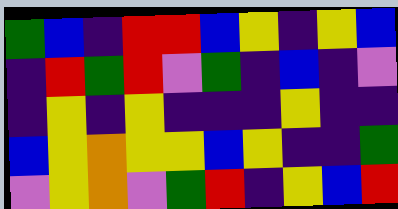[["green", "blue", "indigo", "red", "red", "blue", "yellow", "indigo", "yellow", "blue"], ["indigo", "red", "green", "red", "violet", "green", "indigo", "blue", "indigo", "violet"], ["indigo", "yellow", "indigo", "yellow", "indigo", "indigo", "indigo", "yellow", "indigo", "indigo"], ["blue", "yellow", "orange", "yellow", "yellow", "blue", "yellow", "indigo", "indigo", "green"], ["violet", "yellow", "orange", "violet", "green", "red", "indigo", "yellow", "blue", "red"]]